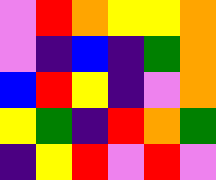[["violet", "red", "orange", "yellow", "yellow", "orange"], ["violet", "indigo", "blue", "indigo", "green", "orange"], ["blue", "red", "yellow", "indigo", "violet", "orange"], ["yellow", "green", "indigo", "red", "orange", "green"], ["indigo", "yellow", "red", "violet", "red", "violet"]]